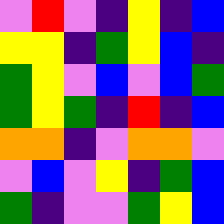[["violet", "red", "violet", "indigo", "yellow", "indigo", "blue"], ["yellow", "yellow", "indigo", "green", "yellow", "blue", "indigo"], ["green", "yellow", "violet", "blue", "violet", "blue", "green"], ["green", "yellow", "green", "indigo", "red", "indigo", "blue"], ["orange", "orange", "indigo", "violet", "orange", "orange", "violet"], ["violet", "blue", "violet", "yellow", "indigo", "green", "blue"], ["green", "indigo", "violet", "violet", "green", "yellow", "blue"]]